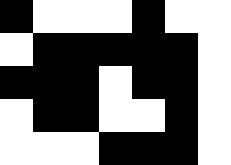[["black", "white", "white", "white", "black", "white", "white"], ["white", "black", "black", "black", "black", "black", "white"], ["black", "black", "black", "white", "black", "black", "white"], ["white", "black", "black", "white", "white", "black", "white"], ["white", "white", "white", "black", "black", "black", "white"]]